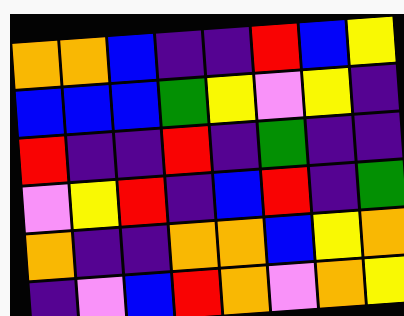[["orange", "orange", "blue", "indigo", "indigo", "red", "blue", "yellow"], ["blue", "blue", "blue", "green", "yellow", "violet", "yellow", "indigo"], ["red", "indigo", "indigo", "red", "indigo", "green", "indigo", "indigo"], ["violet", "yellow", "red", "indigo", "blue", "red", "indigo", "green"], ["orange", "indigo", "indigo", "orange", "orange", "blue", "yellow", "orange"], ["indigo", "violet", "blue", "red", "orange", "violet", "orange", "yellow"]]